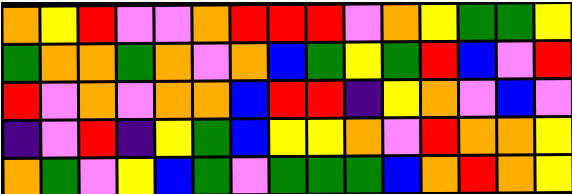[["orange", "yellow", "red", "violet", "violet", "orange", "red", "red", "red", "violet", "orange", "yellow", "green", "green", "yellow"], ["green", "orange", "orange", "green", "orange", "violet", "orange", "blue", "green", "yellow", "green", "red", "blue", "violet", "red"], ["red", "violet", "orange", "violet", "orange", "orange", "blue", "red", "red", "indigo", "yellow", "orange", "violet", "blue", "violet"], ["indigo", "violet", "red", "indigo", "yellow", "green", "blue", "yellow", "yellow", "orange", "violet", "red", "orange", "orange", "yellow"], ["orange", "green", "violet", "yellow", "blue", "green", "violet", "green", "green", "green", "blue", "orange", "red", "orange", "yellow"]]